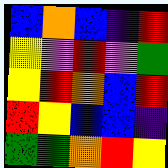[["blue", "orange", "blue", "indigo", "red"], ["yellow", "violet", "red", "violet", "green"], ["yellow", "red", "orange", "blue", "red"], ["red", "yellow", "blue", "blue", "indigo"], ["green", "green", "orange", "red", "yellow"]]